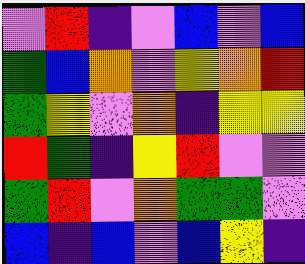[["violet", "red", "indigo", "violet", "blue", "violet", "blue"], ["green", "blue", "orange", "violet", "yellow", "orange", "red"], ["green", "yellow", "violet", "orange", "indigo", "yellow", "yellow"], ["red", "green", "indigo", "yellow", "red", "violet", "violet"], ["green", "red", "violet", "orange", "green", "green", "violet"], ["blue", "indigo", "blue", "violet", "blue", "yellow", "indigo"]]